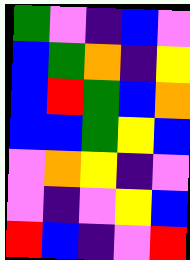[["green", "violet", "indigo", "blue", "violet"], ["blue", "green", "orange", "indigo", "yellow"], ["blue", "red", "green", "blue", "orange"], ["blue", "blue", "green", "yellow", "blue"], ["violet", "orange", "yellow", "indigo", "violet"], ["violet", "indigo", "violet", "yellow", "blue"], ["red", "blue", "indigo", "violet", "red"]]